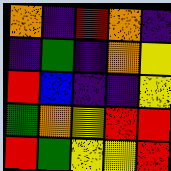[["orange", "indigo", "red", "orange", "indigo"], ["indigo", "green", "indigo", "orange", "yellow"], ["red", "blue", "indigo", "indigo", "yellow"], ["green", "orange", "yellow", "red", "red"], ["red", "green", "yellow", "yellow", "red"]]